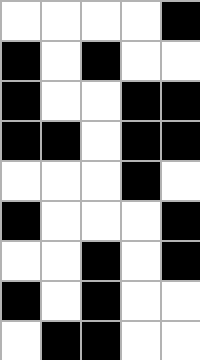[["white", "white", "white", "white", "black"], ["black", "white", "black", "white", "white"], ["black", "white", "white", "black", "black"], ["black", "black", "white", "black", "black"], ["white", "white", "white", "black", "white"], ["black", "white", "white", "white", "black"], ["white", "white", "black", "white", "black"], ["black", "white", "black", "white", "white"], ["white", "black", "black", "white", "white"]]